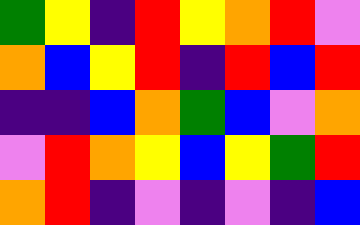[["green", "yellow", "indigo", "red", "yellow", "orange", "red", "violet"], ["orange", "blue", "yellow", "red", "indigo", "red", "blue", "red"], ["indigo", "indigo", "blue", "orange", "green", "blue", "violet", "orange"], ["violet", "red", "orange", "yellow", "blue", "yellow", "green", "red"], ["orange", "red", "indigo", "violet", "indigo", "violet", "indigo", "blue"]]